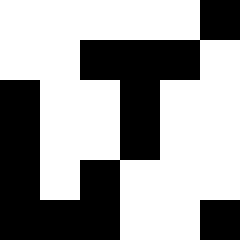[["white", "white", "white", "white", "white", "black"], ["white", "white", "black", "black", "black", "white"], ["black", "white", "white", "black", "white", "white"], ["black", "white", "white", "black", "white", "white"], ["black", "white", "black", "white", "white", "white"], ["black", "black", "black", "white", "white", "black"]]